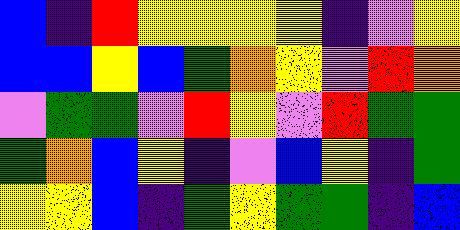[["blue", "indigo", "red", "yellow", "yellow", "yellow", "yellow", "indigo", "violet", "yellow"], ["blue", "blue", "yellow", "blue", "green", "orange", "yellow", "violet", "red", "orange"], ["violet", "green", "green", "violet", "red", "yellow", "violet", "red", "green", "green"], ["green", "orange", "blue", "yellow", "indigo", "violet", "blue", "yellow", "indigo", "green"], ["yellow", "yellow", "blue", "indigo", "green", "yellow", "green", "green", "indigo", "blue"]]